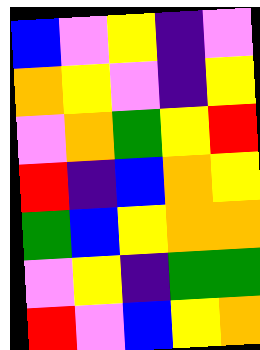[["blue", "violet", "yellow", "indigo", "violet"], ["orange", "yellow", "violet", "indigo", "yellow"], ["violet", "orange", "green", "yellow", "red"], ["red", "indigo", "blue", "orange", "yellow"], ["green", "blue", "yellow", "orange", "orange"], ["violet", "yellow", "indigo", "green", "green"], ["red", "violet", "blue", "yellow", "orange"]]